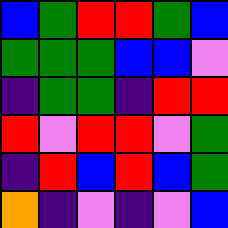[["blue", "green", "red", "red", "green", "blue"], ["green", "green", "green", "blue", "blue", "violet"], ["indigo", "green", "green", "indigo", "red", "red"], ["red", "violet", "red", "red", "violet", "green"], ["indigo", "red", "blue", "red", "blue", "green"], ["orange", "indigo", "violet", "indigo", "violet", "blue"]]